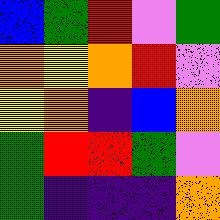[["blue", "green", "red", "violet", "green"], ["orange", "yellow", "orange", "red", "violet"], ["yellow", "orange", "indigo", "blue", "orange"], ["green", "red", "red", "green", "violet"], ["green", "indigo", "indigo", "indigo", "orange"]]